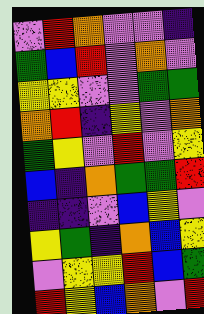[["violet", "red", "orange", "violet", "violet", "indigo"], ["green", "blue", "red", "violet", "orange", "violet"], ["yellow", "yellow", "violet", "violet", "green", "green"], ["orange", "red", "indigo", "yellow", "violet", "orange"], ["green", "yellow", "violet", "red", "violet", "yellow"], ["blue", "indigo", "orange", "green", "green", "red"], ["indigo", "indigo", "violet", "blue", "yellow", "violet"], ["yellow", "green", "indigo", "orange", "blue", "yellow"], ["violet", "yellow", "yellow", "red", "blue", "green"], ["red", "yellow", "blue", "orange", "violet", "red"]]